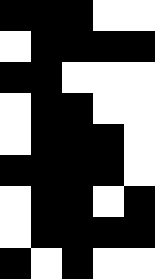[["black", "black", "black", "white", "white"], ["white", "black", "black", "black", "black"], ["black", "black", "white", "white", "white"], ["white", "black", "black", "white", "white"], ["white", "black", "black", "black", "white"], ["black", "black", "black", "black", "white"], ["white", "black", "black", "white", "black"], ["white", "black", "black", "black", "black"], ["black", "white", "black", "white", "white"]]